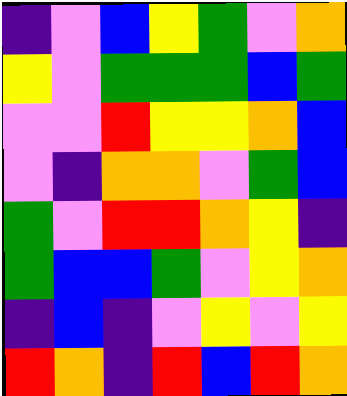[["indigo", "violet", "blue", "yellow", "green", "violet", "orange"], ["yellow", "violet", "green", "green", "green", "blue", "green"], ["violet", "violet", "red", "yellow", "yellow", "orange", "blue"], ["violet", "indigo", "orange", "orange", "violet", "green", "blue"], ["green", "violet", "red", "red", "orange", "yellow", "indigo"], ["green", "blue", "blue", "green", "violet", "yellow", "orange"], ["indigo", "blue", "indigo", "violet", "yellow", "violet", "yellow"], ["red", "orange", "indigo", "red", "blue", "red", "orange"]]